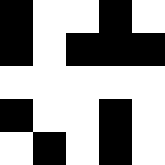[["black", "white", "white", "black", "white"], ["black", "white", "black", "black", "black"], ["white", "white", "white", "white", "white"], ["black", "white", "white", "black", "white"], ["white", "black", "white", "black", "white"]]